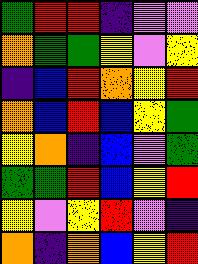[["green", "red", "red", "indigo", "violet", "violet"], ["orange", "green", "green", "yellow", "violet", "yellow"], ["indigo", "blue", "red", "orange", "yellow", "red"], ["orange", "blue", "red", "blue", "yellow", "green"], ["yellow", "orange", "indigo", "blue", "violet", "green"], ["green", "green", "red", "blue", "yellow", "red"], ["yellow", "violet", "yellow", "red", "violet", "indigo"], ["orange", "indigo", "orange", "blue", "yellow", "red"]]